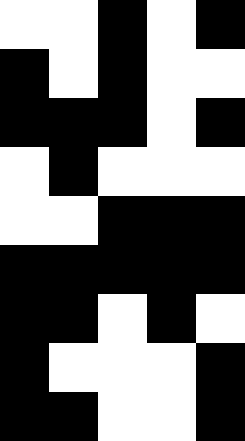[["white", "white", "black", "white", "black"], ["black", "white", "black", "white", "white"], ["black", "black", "black", "white", "black"], ["white", "black", "white", "white", "white"], ["white", "white", "black", "black", "black"], ["black", "black", "black", "black", "black"], ["black", "black", "white", "black", "white"], ["black", "white", "white", "white", "black"], ["black", "black", "white", "white", "black"]]